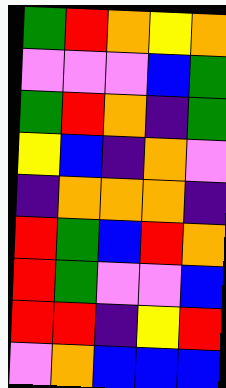[["green", "red", "orange", "yellow", "orange"], ["violet", "violet", "violet", "blue", "green"], ["green", "red", "orange", "indigo", "green"], ["yellow", "blue", "indigo", "orange", "violet"], ["indigo", "orange", "orange", "orange", "indigo"], ["red", "green", "blue", "red", "orange"], ["red", "green", "violet", "violet", "blue"], ["red", "red", "indigo", "yellow", "red"], ["violet", "orange", "blue", "blue", "blue"]]